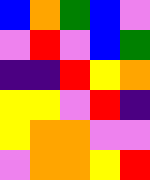[["blue", "orange", "green", "blue", "violet"], ["violet", "red", "violet", "blue", "green"], ["indigo", "indigo", "red", "yellow", "orange"], ["yellow", "yellow", "violet", "red", "indigo"], ["yellow", "orange", "orange", "violet", "violet"], ["violet", "orange", "orange", "yellow", "red"]]